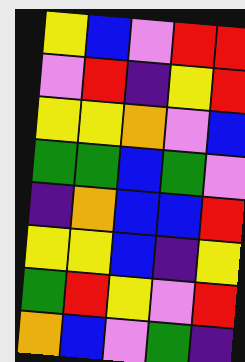[["yellow", "blue", "violet", "red", "red"], ["violet", "red", "indigo", "yellow", "red"], ["yellow", "yellow", "orange", "violet", "blue"], ["green", "green", "blue", "green", "violet"], ["indigo", "orange", "blue", "blue", "red"], ["yellow", "yellow", "blue", "indigo", "yellow"], ["green", "red", "yellow", "violet", "red"], ["orange", "blue", "violet", "green", "indigo"]]